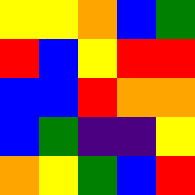[["yellow", "yellow", "orange", "blue", "green"], ["red", "blue", "yellow", "red", "red"], ["blue", "blue", "red", "orange", "orange"], ["blue", "green", "indigo", "indigo", "yellow"], ["orange", "yellow", "green", "blue", "red"]]